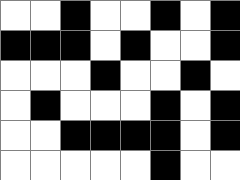[["white", "white", "black", "white", "white", "black", "white", "black"], ["black", "black", "black", "white", "black", "white", "white", "black"], ["white", "white", "white", "black", "white", "white", "black", "white"], ["white", "black", "white", "white", "white", "black", "white", "black"], ["white", "white", "black", "black", "black", "black", "white", "black"], ["white", "white", "white", "white", "white", "black", "white", "white"]]